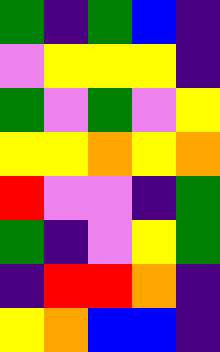[["green", "indigo", "green", "blue", "indigo"], ["violet", "yellow", "yellow", "yellow", "indigo"], ["green", "violet", "green", "violet", "yellow"], ["yellow", "yellow", "orange", "yellow", "orange"], ["red", "violet", "violet", "indigo", "green"], ["green", "indigo", "violet", "yellow", "green"], ["indigo", "red", "red", "orange", "indigo"], ["yellow", "orange", "blue", "blue", "indigo"]]